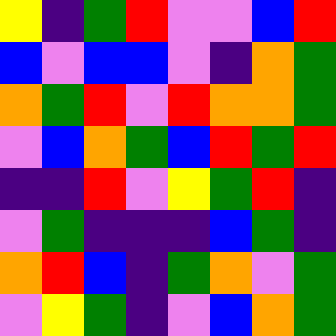[["yellow", "indigo", "green", "red", "violet", "violet", "blue", "red"], ["blue", "violet", "blue", "blue", "violet", "indigo", "orange", "green"], ["orange", "green", "red", "violet", "red", "orange", "orange", "green"], ["violet", "blue", "orange", "green", "blue", "red", "green", "red"], ["indigo", "indigo", "red", "violet", "yellow", "green", "red", "indigo"], ["violet", "green", "indigo", "indigo", "indigo", "blue", "green", "indigo"], ["orange", "red", "blue", "indigo", "green", "orange", "violet", "green"], ["violet", "yellow", "green", "indigo", "violet", "blue", "orange", "green"]]